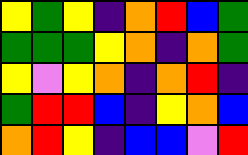[["yellow", "green", "yellow", "indigo", "orange", "red", "blue", "green"], ["green", "green", "green", "yellow", "orange", "indigo", "orange", "green"], ["yellow", "violet", "yellow", "orange", "indigo", "orange", "red", "indigo"], ["green", "red", "red", "blue", "indigo", "yellow", "orange", "blue"], ["orange", "red", "yellow", "indigo", "blue", "blue", "violet", "red"]]